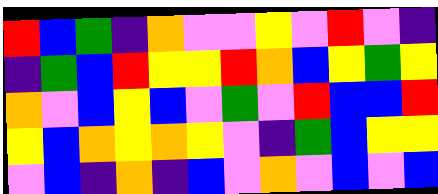[["red", "blue", "green", "indigo", "orange", "violet", "violet", "yellow", "violet", "red", "violet", "indigo"], ["indigo", "green", "blue", "red", "yellow", "yellow", "red", "orange", "blue", "yellow", "green", "yellow"], ["orange", "violet", "blue", "yellow", "blue", "violet", "green", "violet", "red", "blue", "blue", "red"], ["yellow", "blue", "orange", "yellow", "orange", "yellow", "violet", "indigo", "green", "blue", "yellow", "yellow"], ["violet", "blue", "indigo", "orange", "indigo", "blue", "violet", "orange", "violet", "blue", "violet", "blue"]]